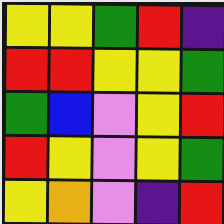[["yellow", "yellow", "green", "red", "indigo"], ["red", "red", "yellow", "yellow", "green"], ["green", "blue", "violet", "yellow", "red"], ["red", "yellow", "violet", "yellow", "green"], ["yellow", "orange", "violet", "indigo", "red"]]